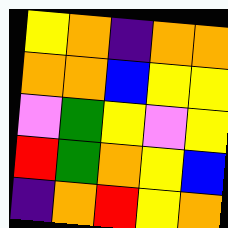[["yellow", "orange", "indigo", "orange", "orange"], ["orange", "orange", "blue", "yellow", "yellow"], ["violet", "green", "yellow", "violet", "yellow"], ["red", "green", "orange", "yellow", "blue"], ["indigo", "orange", "red", "yellow", "orange"]]